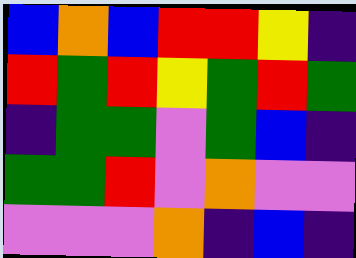[["blue", "orange", "blue", "red", "red", "yellow", "indigo"], ["red", "green", "red", "yellow", "green", "red", "green"], ["indigo", "green", "green", "violet", "green", "blue", "indigo"], ["green", "green", "red", "violet", "orange", "violet", "violet"], ["violet", "violet", "violet", "orange", "indigo", "blue", "indigo"]]